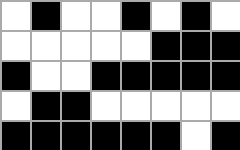[["white", "black", "white", "white", "black", "white", "black", "white"], ["white", "white", "white", "white", "white", "black", "black", "black"], ["black", "white", "white", "black", "black", "black", "black", "black"], ["white", "black", "black", "white", "white", "white", "white", "white"], ["black", "black", "black", "black", "black", "black", "white", "black"]]